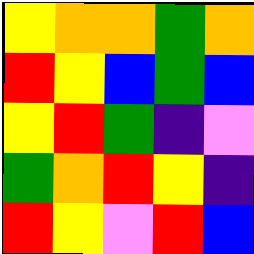[["yellow", "orange", "orange", "green", "orange"], ["red", "yellow", "blue", "green", "blue"], ["yellow", "red", "green", "indigo", "violet"], ["green", "orange", "red", "yellow", "indigo"], ["red", "yellow", "violet", "red", "blue"]]